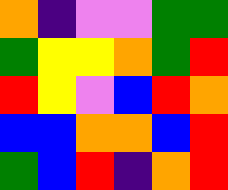[["orange", "indigo", "violet", "violet", "green", "green"], ["green", "yellow", "yellow", "orange", "green", "red"], ["red", "yellow", "violet", "blue", "red", "orange"], ["blue", "blue", "orange", "orange", "blue", "red"], ["green", "blue", "red", "indigo", "orange", "red"]]